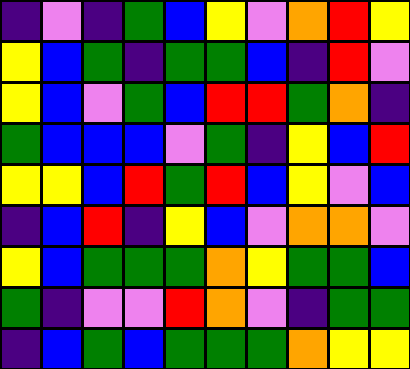[["indigo", "violet", "indigo", "green", "blue", "yellow", "violet", "orange", "red", "yellow"], ["yellow", "blue", "green", "indigo", "green", "green", "blue", "indigo", "red", "violet"], ["yellow", "blue", "violet", "green", "blue", "red", "red", "green", "orange", "indigo"], ["green", "blue", "blue", "blue", "violet", "green", "indigo", "yellow", "blue", "red"], ["yellow", "yellow", "blue", "red", "green", "red", "blue", "yellow", "violet", "blue"], ["indigo", "blue", "red", "indigo", "yellow", "blue", "violet", "orange", "orange", "violet"], ["yellow", "blue", "green", "green", "green", "orange", "yellow", "green", "green", "blue"], ["green", "indigo", "violet", "violet", "red", "orange", "violet", "indigo", "green", "green"], ["indigo", "blue", "green", "blue", "green", "green", "green", "orange", "yellow", "yellow"]]